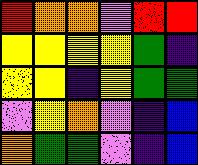[["red", "orange", "orange", "violet", "red", "red"], ["yellow", "yellow", "yellow", "yellow", "green", "indigo"], ["yellow", "yellow", "indigo", "yellow", "green", "green"], ["violet", "yellow", "orange", "violet", "indigo", "blue"], ["orange", "green", "green", "violet", "indigo", "blue"]]